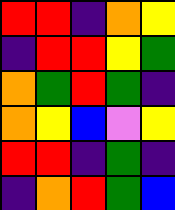[["red", "red", "indigo", "orange", "yellow"], ["indigo", "red", "red", "yellow", "green"], ["orange", "green", "red", "green", "indigo"], ["orange", "yellow", "blue", "violet", "yellow"], ["red", "red", "indigo", "green", "indigo"], ["indigo", "orange", "red", "green", "blue"]]